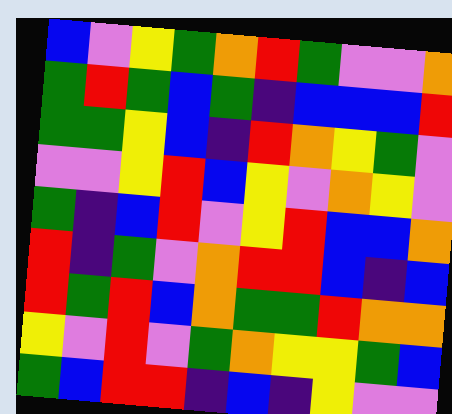[["blue", "violet", "yellow", "green", "orange", "red", "green", "violet", "violet", "orange"], ["green", "red", "green", "blue", "green", "indigo", "blue", "blue", "blue", "red"], ["green", "green", "yellow", "blue", "indigo", "red", "orange", "yellow", "green", "violet"], ["violet", "violet", "yellow", "red", "blue", "yellow", "violet", "orange", "yellow", "violet"], ["green", "indigo", "blue", "red", "violet", "yellow", "red", "blue", "blue", "orange"], ["red", "indigo", "green", "violet", "orange", "red", "red", "blue", "indigo", "blue"], ["red", "green", "red", "blue", "orange", "green", "green", "red", "orange", "orange"], ["yellow", "violet", "red", "violet", "green", "orange", "yellow", "yellow", "green", "blue"], ["green", "blue", "red", "red", "indigo", "blue", "indigo", "yellow", "violet", "violet"]]